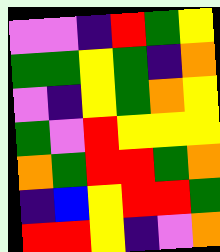[["violet", "violet", "indigo", "red", "green", "yellow"], ["green", "green", "yellow", "green", "indigo", "orange"], ["violet", "indigo", "yellow", "green", "orange", "yellow"], ["green", "violet", "red", "yellow", "yellow", "yellow"], ["orange", "green", "red", "red", "green", "orange"], ["indigo", "blue", "yellow", "red", "red", "green"], ["red", "red", "yellow", "indigo", "violet", "orange"]]